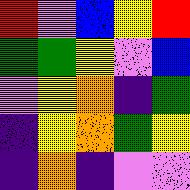[["red", "violet", "blue", "yellow", "red"], ["green", "green", "yellow", "violet", "blue"], ["violet", "yellow", "orange", "indigo", "green"], ["indigo", "yellow", "orange", "green", "yellow"], ["indigo", "orange", "indigo", "violet", "violet"]]